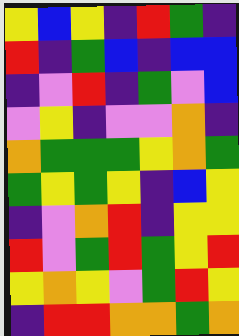[["yellow", "blue", "yellow", "indigo", "red", "green", "indigo"], ["red", "indigo", "green", "blue", "indigo", "blue", "blue"], ["indigo", "violet", "red", "indigo", "green", "violet", "blue"], ["violet", "yellow", "indigo", "violet", "violet", "orange", "indigo"], ["orange", "green", "green", "green", "yellow", "orange", "green"], ["green", "yellow", "green", "yellow", "indigo", "blue", "yellow"], ["indigo", "violet", "orange", "red", "indigo", "yellow", "yellow"], ["red", "violet", "green", "red", "green", "yellow", "red"], ["yellow", "orange", "yellow", "violet", "green", "red", "yellow"], ["indigo", "red", "red", "orange", "orange", "green", "orange"]]